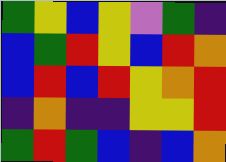[["green", "yellow", "blue", "yellow", "violet", "green", "indigo"], ["blue", "green", "red", "yellow", "blue", "red", "orange"], ["blue", "red", "blue", "red", "yellow", "orange", "red"], ["indigo", "orange", "indigo", "indigo", "yellow", "yellow", "red"], ["green", "red", "green", "blue", "indigo", "blue", "orange"]]